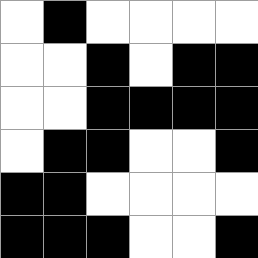[["white", "black", "white", "white", "white", "white"], ["white", "white", "black", "white", "black", "black"], ["white", "white", "black", "black", "black", "black"], ["white", "black", "black", "white", "white", "black"], ["black", "black", "white", "white", "white", "white"], ["black", "black", "black", "white", "white", "black"]]